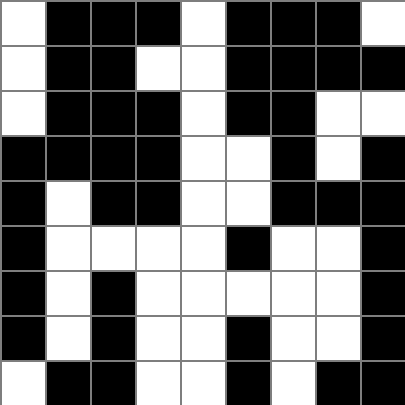[["white", "black", "black", "black", "white", "black", "black", "black", "white"], ["white", "black", "black", "white", "white", "black", "black", "black", "black"], ["white", "black", "black", "black", "white", "black", "black", "white", "white"], ["black", "black", "black", "black", "white", "white", "black", "white", "black"], ["black", "white", "black", "black", "white", "white", "black", "black", "black"], ["black", "white", "white", "white", "white", "black", "white", "white", "black"], ["black", "white", "black", "white", "white", "white", "white", "white", "black"], ["black", "white", "black", "white", "white", "black", "white", "white", "black"], ["white", "black", "black", "white", "white", "black", "white", "black", "black"]]